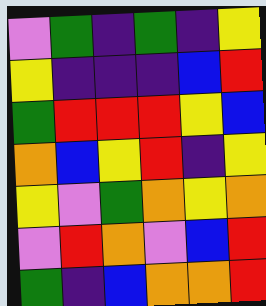[["violet", "green", "indigo", "green", "indigo", "yellow"], ["yellow", "indigo", "indigo", "indigo", "blue", "red"], ["green", "red", "red", "red", "yellow", "blue"], ["orange", "blue", "yellow", "red", "indigo", "yellow"], ["yellow", "violet", "green", "orange", "yellow", "orange"], ["violet", "red", "orange", "violet", "blue", "red"], ["green", "indigo", "blue", "orange", "orange", "red"]]